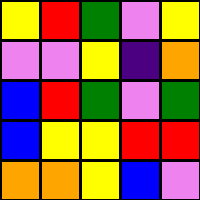[["yellow", "red", "green", "violet", "yellow"], ["violet", "violet", "yellow", "indigo", "orange"], ["blue", "red", "green", "violet", "green"], ["blue", "yellow", "yellow", "red", "red"], ["orange", "orange", "yellow", "blue", "violet"]]